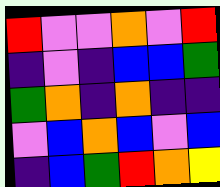[["red", "violet", "violet", "orange", "violet", "red"], ["indigo", "violet", "indigo", "blue", "blue", "green"], ["green", "orange", "indigo", "orange", "indigo", "indigo"], ["violet", "blue", "orange", "blue", "violet", "blue"], ["indigo", "blue", "green", "red", "orange", "yellow"]]